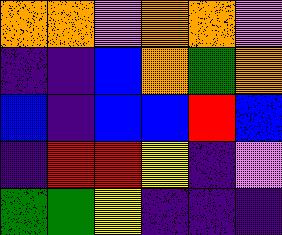[["orange", "orange", "violet", "orange", "orange", "violet"], ["indigo", "indigo", "blue", "orange", "green", "orange"], ["blue", "indigo", "blue", "blue", "red", "blue"], ["indigo", "red", "red", "yellow", "indigo", "violet"], ["green", "green", "yellow", "indigo", "indigo", "indigo"]]